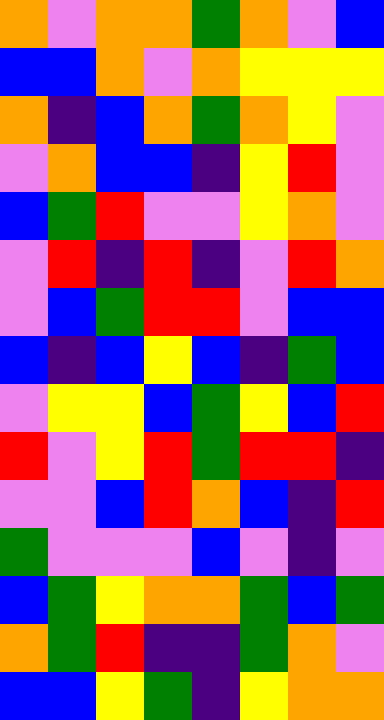[["orange", "violet", "orange", "orange", "green", "orange", "violet", "blue"], ["blue", "blue", "orange", "violet", "orange", "yellow", "yellow", "yellow"], ["orange", "indigo", "blue", "orange", "green", "orange", "yellow", "violet"], ["violet", "orange", "blue", "blue", "indigo", "yellow", "red", "violet"], ["blue", "green", "red", "violet", "violet", "yellow", "orange", "violet"], ["violet", "red", "indigo", "red", "indigo", "violet", "red", "orange"], ["violet", "blue", "green", "red", "red", "violet", "blue", "blue"], ["blue", "indigo", "blue", "yellow", "blue", "indigo", "green", "blue"], ["violet", "yellow", "yellow", "blue", "green", "yellow", "blue", "red"], ["red", "violet", "yellow", "red", "green", "red", "red", "indigo"], ["violet", "violet", "blue", "red", "orange", "blue", "indigo", "red"], ["green", "violet", "violet", "violet", "blue", "violet", "indigo", "violet"], ["blue", "green", "yellow", "orange", "orange", "green", "blue", "green"], ["orange", "green", "red", "indigo", "indigo", "green", "orange", "violet"], ["blue", "blue", "yellow", "green", "indigo", "yellow", "orange", "orange"]]